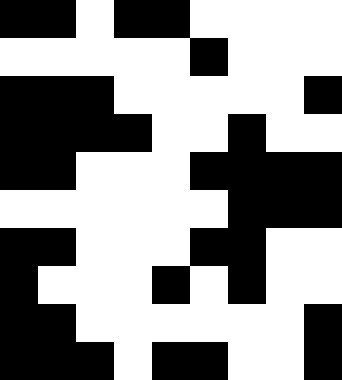[["black", "black", "white", "black", "black", "white", "white", "white", "white"], ["white", "white", "white", "white", "white", "black", "white", "white", "white"], ["black", "black", "black", "white", "white", "white", "white", "white", "black"], ["black", "black", "black", "black", "white", "white", "black", "white", "white"], ["black", "black", "white", "white", "white", "black", "black", "black", "black"], ["white", "white", "white", "white", "white", "white", "black", "black", "black"], ["black", "black", "white", "white", "white", "black", "black", "white", "white"], ["black", "white", "white", "white", "black", "white", "black", "white", "white"], ["black", "black", "white", "white", "white", "white", "white", "white", "black"], ["black", "black", "black", "white", "black", "black", "white", "white", "black"]]